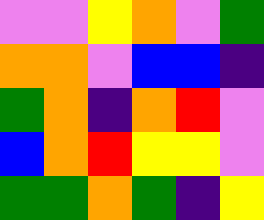[["violet", "violet", "yellow", "orange", "violet", "green"], ["orange", "orange", "violet", "blue", "blue", "indigo"], ["green", "orange", "indigo", "orange", "red", "violet"], ["blue", "orange", "red", "yellow", "yellow", "violet"], ["green", "green", "orange", "green", "indigo", "yellow"]]